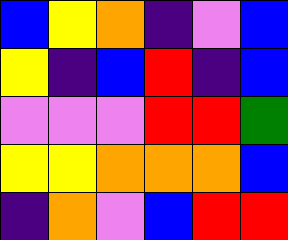[["blue", "yellow", "orange", "indigo", "violet", "blue"], ["yellow", "indigo", "blue", "red", "indigo", "blue"], ["violet", "violet", "violet", "red", "red", "green"], ["yellow", "yellow", "orange", "orange", "orange", "blue"], ["indigo", "orange", "violet", "blue", "red", "red"]]